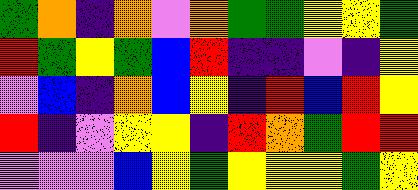[["green", "orange", "indigo", "orange", "violet", "orange", "green", "green", "yellow", "yellow", "green"], ["red", "green", "yellow", "green", "blue", "red", "indigo", "indigo", "violet", "indigo", "yellow"], ["violet", "blue", "indigo", "orange", "blue", "yellow", "indigo", "red", "blue", "red", "yellow"], ["red", "indigo", "violet", "yellow", "yellow", "indigo", "red", "orange", "green", "red", "red"], ["violet", "violet", "violet", "blue", "yellow", "green", "yellow", "yellow", "yellow", "green", "yellow"]]